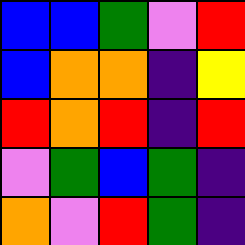[["blue", "blue", "green", "violet", "red"], ["blue", "orange", "orange", "indigo", "yellow"], ["red", "orange", "red", "indigo", "red"], ["violet", "green", "blue", "green", "indigo"], ["orange", "violet", "red", "green", "indigo"]]